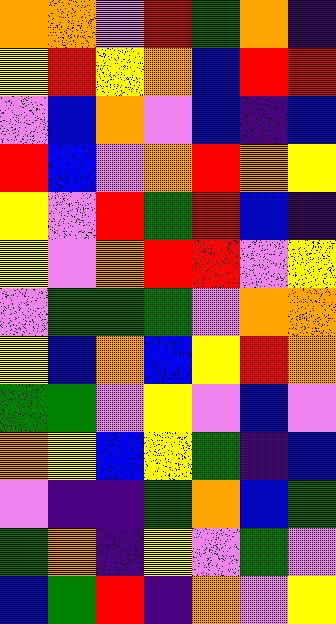[["orange", "orange", "violet", "red", "green", "orange", "indigo"], ["yellow", "red", "yellow", "orange", "blue", "red", "red"], ["violet", "blue", "orange", "violet", "blue", "indigo", "blue"], ["red", "blue", "violet", "orange", "red", "orange", "yellow"], ["yellow", "violet", "red", "green", "red", "blue", "indigo"], ["yellow", "violet", "orange", "red", "red", "violet", "yellow"], ["violet", "green", "green", "green", "violet", "orange", "orange"], ["yellow", "blue", "orange", "blue", "yellow", "red", "orange"], ["green", "green", "violet", "yellow", "violet", "blue", "violet"], ["orange", "yellow", "blue", "yellow", "green", "indigo", "blue"], ["violet", "indigo", "indigo", "green", "orange", "blue", "green"], ["green", "orange", "indigo", "yellow", "violet", "green", "violet"], ["blue", "green", "red", "indigo", "orange", "violet", "yellow"]]